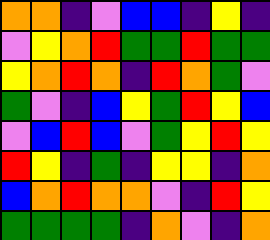[["orange", "orange", "indigo", "violet", "blue", "blue", "indigo", "yellow", "indigo"], ["violet", "yellow", "orange", "red", "green", "green", "red", "green", "green"], ["yellow", "orange", "red", "orange", "indigo", "red", "orange", "green", "violet"], ["green", "violet", "indigo", "blue", "yellow", "green", "red", "yellow", "blue"], ["violet", "blue", "red", "blue", "violet", "green", "yellow", "red", "yellow"], ["red", "yellow", "indigo", "green", "indigo", "yellow", "yellow", "indigo", "orange"], ["blue", "orange", "red", "orange", "orange", "violet", "indigo", "red", "yellow"], ["green", "green", "green", "green", "indigo", "orange", "violet", "indigo", "orange"]]